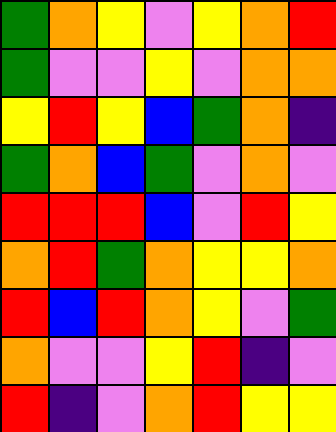[["green", "orange", "yellow", "violet", "yellow", "orange", "red"], ["green", "violet", "violet", "yellow", "violet", "orange", "orange"], ["yellow", "red", "yellow", "blue", "green", "orange", "indigo"], ["green", "orange", "blue", "green", "violet", "orange", "violet"], ["red", "red", "red", "blue", "violet", "red", "yellow"], ["orange", "red", "green", "orange", "yellow", "yellow", "orange"], ["red", "blue", "red", "orange", "yellow", "violet", "green"], ["orange", "violet", "violet", "yellow", "red", "indigo", "violet"], ["red", "indigo", "violet", "orange", "red", "yellow", "yellow"]]